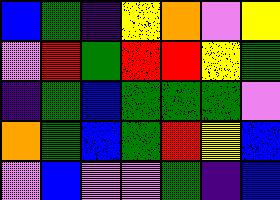[["blue", "green", "indigo", "yellow", "orange", "violet", "yellow"], ["violet", "red", "green", "red", "red", "yellow", "green"], ["indigo", "green", "blue", "green", "green", "green", "violet"], ["orange", "green", "blue", "green", "red", "yellow", "blue"], ["violet", "blue", "violet", "violet", "green", "indigo", "blue"]]